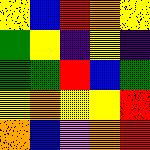[["yellow", "blue", "red", "orange", "yellow"], ["green", "yellow", "indigo", "yellow", "indigo"], ["green", "green", "red", "blue", "green"], ["yellow", "orange", "yellow", "yellow", "red"], ["orange", "blue", "violet", "orange", "red"]]